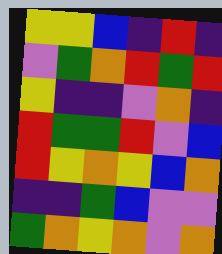[["yellow", "yellow", "blue", "indigo", "red", "indigo"], ["violet", "green", "orange", "red", "green", "red"], ["yellow", "indigo", "indigo", "violet", "orange", "indigo"], ["red", "green", "green", "red", "violet", "blue"], ["red", "yellow", "orange", "yellow", "blue", "orange"], ["indigo", "indigo", "green", "blue", "violet", "violet"], ["green", "orange", "yellow", "orange", "violet", "orange"]]